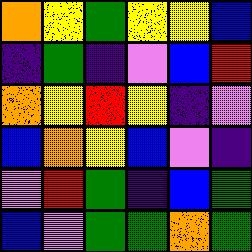[["orange", "yellow", "green", "yellow", "yellow", "blue"], ["indigo", "green", "indigo", "violet", "blue", "red"], ["orange", "yellow", "red", "yellow", "indigo", "violet"], ["blue", "orange", "yellow", "blue", "violet", "indigo"], ["violet", "red", "green", "indigo", "blue", "green"], ["blue", "violet", "green", "green", "orange", "green"]]